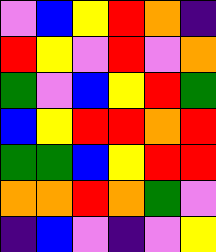[["violet", "blue", "yellow", "red", "orange", "indigo"], ["red", "yellow", "violet", "red", "violet", "orange"], ["green", "violet", "blue", "yellow", "red", "green"], ["blue", "yellow", "red", "red", "orange", "red"], ["green", "green", "blue", "yellow", "red", "red"], ["orange", "orange", "red", "orange", "green", "violet"], ["indigo", "blue", "violet", "indigo", "violet", "yellow"]]